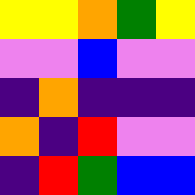[["yellow", "yellow", "orange", "green", "yellow"], ["violet", "violet", "blue", "violet", "violet"], ["indigo", "orange", "indigo", "indigo", "indigo"], ["orange", "indigo", "red", "violet", "violet"], ["indigo", "red", "green", "blue", "blue"]]